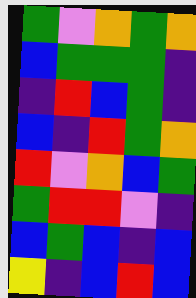[["green", "violet", "orange", "green", "orange"], ["blue", "green", "green", "green", "indigo"], ["indigo", "red", "blue", "green", "indigo"], ["blue", "indigo", "red", "green", "orange"], ["red", "violet", "orange", "blue", "green"], ["green", "red", "red", "violet", "indigo"], ["blue", "green", "blue", "indigo", "blue"], ["yellow", "indigo", "blue", "red", "blue"]]